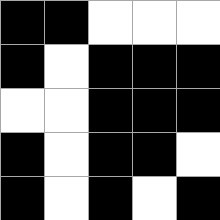[["black", "black", "white", "white", "white"], ["black", "white", "black", "black", "black"], ["white", "white", "black", "black", "black"], ["black", "white", "black", "black", "white"], ["black", "white", "black", "white", "black"]]